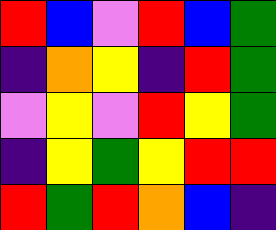[["red", "blue", "violet", "red", "blue", "green"], ["indigo", "orange", "yellow", "indigo", "red", "green"], ["violet", "yellow", "violet", "red", "yellow", "green"], ["indigo", "yellow", "green", "yellow", "red", "red"], ["red", "green", "red", "orange", "blue", "indigo"]]